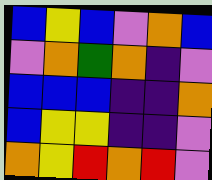[["blue", "yellow", "blue", "violet", "orange", "blue"], ["violet", "orange", "green", "orange", "indigo", "violet"], ["blue", "blue", "blue", "indigo", "indigo", "orange"], ["blue", "yellow", "yellow", "indigo", "indigo", "violet"], ["orange", "yellow", "red", "orange", "red", "violet"]]